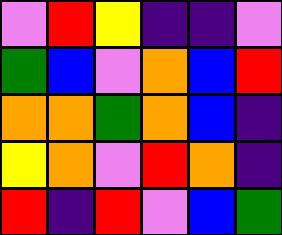[["violet", "red", "yellow", "indigo", "indigo", "violet"], ["green", "blue", "violet", "orange", "blue", "red"], ["orange", "orange", "green", "orange", "blue", "indigo"], ["yellow", "orange", "violet", "red", "orange", "indigo"], ["red", "indigo", "red", "violet", "blue", "green"]]